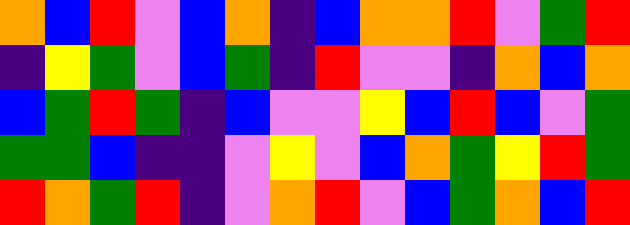[["orange", "blue", "red", "violet", "blue", "orange", "indigo", "blue", "orange", "orange", "red", "violet", "green", "red"], ["indigo", "yellow", "green", "violet", "blue", "green", "indigo", "red", "violet", "violet", "indigo", "orange", "blue", "orange"], ["blue", "green", "red", "green", "indigo", "blue", "violet", "violet", "yellow", "blue", "red", "blue", "violet", "green"], ["green", "green", "blue", "indigo", "indigo", "violet", "yellow", "violet", "blue", "orange", "green", "yellow", "red", "green"], ["red", "orange", "green", "red", "indigo", "violet", "orange", "red", "violet", "blue", "green", "orange", "blue", "red"]]